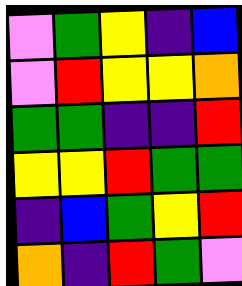[["violet", "green", "yellow", "indigo", "blue"], ["violet", "red", "yellow", "yellow", "orange"], ["green", "green", "indigo", "indigo", "red"], ["yellow", "yellow", "red", "green", "green"], ["indigo", "blue", "green", "yellow", "red"], ["orange", "indigo", "red", "green", "violet"]]